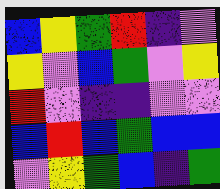[["blue", "yellow", "green", "red", "indigo", "violet"], ["yellow", "violet", "blue", "green", "violet", "yellow"], ["red", "violet", "indigo", "indigo", "violet", "violet"], ["blue", "red", "blue", "green", "blue", "blue"], ["violet", "yellow", "green", "blue", "indigo", "green"]]